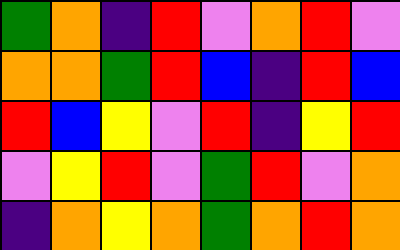[["green", "orange", "indigo", "red", "violet", "orange", "red", "violet"], ["orange", "orange", "green", "red", "blue", "indigo", "red", "blue"], ["red", "blue", "yellow", "violet", "red", "indigo", "yellow", "red"], ["violet", "yellow", "red", "violet", "green", "red", "violet", "orange"], ["indigo", "orange", "yellow", "orange", "green", "orange", "red", "orange"]]